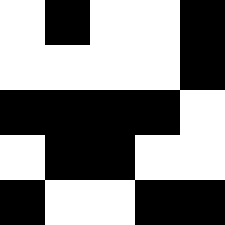[["white", "black", "white", "white", "black"], ["white", "white", "white", "white", "black"], ["black", "black", "black", "black", "white"], ["white", "black", "black", "white", "white"], ["black", "white", "white", "black", "black"]]